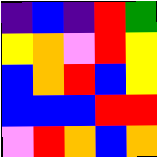[["indigo", "blue", "indigo", "red", "green"], ["yellow", "orange", "violet", "red", "yellow"], ["blue", "orange", "red", "blue", "yellow"], ["blue", "blue", "blue", "red", "red"], ["violet", "red", "orange", "blue", "orange"]]